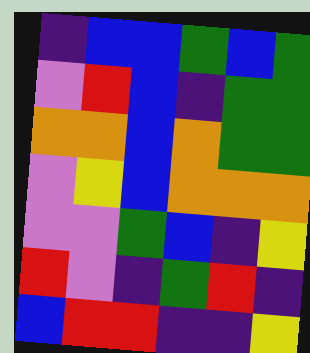[["indigo", "blue", "blue", "green", "blue", "green"], ["violet", "red", "blue", "indigo", "green", "green"], ["orange", "orange", "blue", "orange", "green", "green"], ["violet", "yellow", "blue", "orange", "orange", "orange"], ["violet", "violet", "green", "blue", "indigo", "yellow"], ["red", "violet", "indigo", "green", "red", "indigo"], ["blue", "red", "red", "indigo", "indigo", "yellow"]]